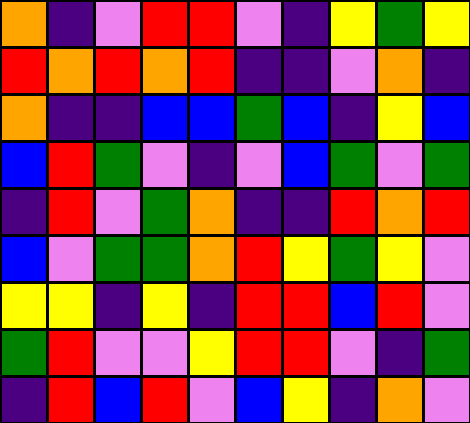[["orange", "indigo", "violet", "red", "red", "violet", "indigo", "yellow", "green", "yellow"], ["red", "orange", "red", "orange", "red", "indigo", "indigo", "violet", "orange", "indigo"], ["orange", "indigo", "indigo", "blue", "blue", "green", "blue", "indigo", "yellow", "blue"], ["blue", "red", "green", "violet", "indigo", "violet", "blue", "green", "violet", "green"], ["indigo", "red", "violet", "green", "orange", "indigo", "indigo", "red", "orange", "red"], ["blue", "violet", "green", "green", "orange", "red", "yellow", "green", "yellow", "violet"], ["yellow", "yellow", "indigo", "yellow", "indigo", "red", "red", "blue", "red", "violet"], ["green", "red", "violet", "violet", "yellow", "red", "red", "violet", "indigo", "green"], ["indigo", "red", "blue", "red", "violet", "blue", "yellow", "indigo", "orange", "violet"]]